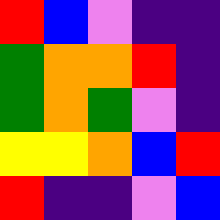[["red", "blue", "violet", "indigo", "indigo"], ["green", "orange", "orange", "red", "indigo"], ["green", "orange", "green", "violet", "indigo"], ["yellow", "yellow", "orange", "blue", "red"], ["red", "indigo", "indigo", "violet", "blue"]]